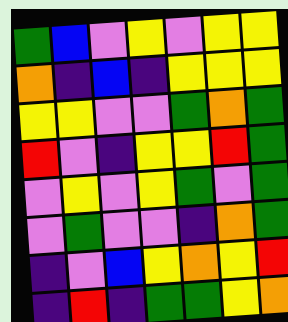[["green", "blue", "violet", "yellow", "violet", "yellow", "yellow"], ["orange", "indigo", "blue", "indigo", "yellow", "yellow", "yellow"], ["yellow", "yellow", "violet", "violet", "green", "orange", "green"], ["red", "violet", "indigo", "yellow", "yellow", "red", "green"], ["violet", "yellow", "violet", "yellow", "green", "violet", "green"], ["violet", "green", "violet", "violet", "indigo", "orange", "green"], ["indigo", "violet", "blue", "yellow", "orange", "yellow", "red"], ["indigo", "red", "indigo", "green", "green", "yellow", "orange"]]